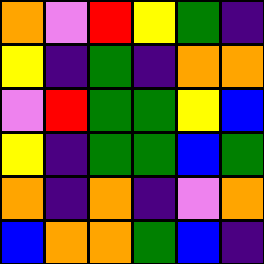[["orange", "violet", "red", "yellow", "green", "indigo"], ["yellow", "indigo", "green", "indigo", "orange", "orange"], ["violet", "red", "green", "green", "yellow", "blue"], ["yellow", "indigo", "green", "green", "blue", "green"], ["orange", "indigo", "orange", "indigo", "violet", "orange"], ["blue", "orange", "orange", "green", "blue", "indigo"]]